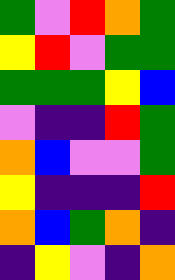[["green", "violet", "red", "orange", "green"], ["yellow", "red", "violet", "green", "green"], ["green", "green", "green", "yellow", "blue"], ["violet", "indigo", "indigo", "red", "green"], ["orange", "blue", "violet", "violet", "green"], ["yellow", "indigo", "indigo", "indigo", "red"], ["orange", "blue", "green", "orange", "indigo"], ["indigo", "yellow", "violet", "indigo", "orange"]]